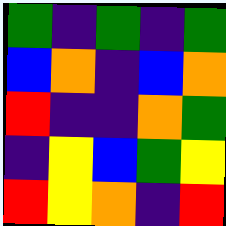[["green", "indigo", "green", "indigo", "green"], ["blue", "orange", "indigo", "blue", "orange"], ["red", "indigo", "indigo", "orange", "green"], ["indigo", "yellow", "blue", "green", "yellow"], ["red", "yellow", "orange", "indigo", "red"]]